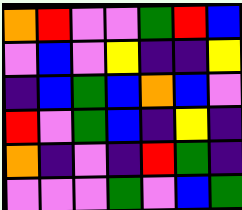[["orange", "red", "violet", "violet", "green", "red", "blue"], ["violet", "blue", "violet", "yellow", "indigo", "indigo", "yellow"], ["indigo", "blue", "green", "blue", "orange", "blue", "violet"], ["red", "violet", "green", "blue", "indigo", "yellow", "indigo"], ["orange", "indigo", "violet", "indigo", "red", "green", "indigo"], ["violet", "violet", "violet", "green", "violet", "blue", "green"]]